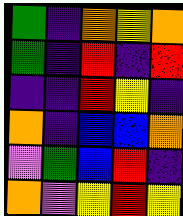[["green", "indigo", "orange", "yellow", "orange"], ["green", "indigo", "red", "indigo", "red"], ["indigo", "indigo", "red", "yellow", "indigo"], ["orange", "indigo", "blue", "blue", "orange"], ["violet", "green", "blue", "red", "indigo"], ["orange", "violet", "yellow", "red", "yellow"]]